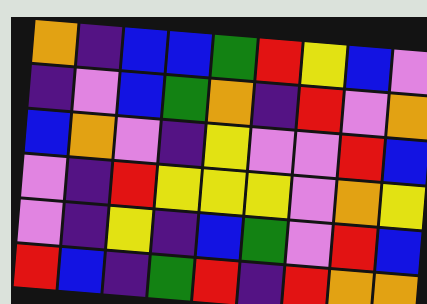[["orange", "indigo", "blue", "blue", "green", "red", "yellow", "blue", "violet"], ["indigo", "violet", "blue", "green", "orange", "indigo", "red", "violet", "orange"], ["blue", "orange", "violet", "indigo", "yellow", "violet", "violet", "red", "blue"], ["violet", "indigo", "red", "yellow", "yellow", "yellow", "violet", "orange", "yellow"], ["violet", "indigo", "yellow", "indigo", "blue", "green", "violet", "red", "blue"], ["red", "blue", "indigo", "green", "red", "indigo", "red", "orange", "orange"]]